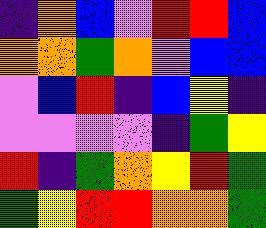[["indigo", "orange", "blue", "violet", "red", "red", "blue"], ["orange", "orange", "green", "orange", "violet", "blue", "blue"], ["violet", "blue", "red", "indigo", "blue", "yellow", "indigo"], ["violet", "violet", "violet", "violet", "indigo", "green", "yellow"], ["red", "indigo", "green", "orange", "yellow", "red", "green"], ["green", "yellow", "red", "red", "orange", "orange", "green"]]